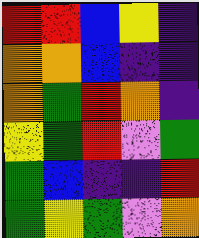[["red", "red", "blue", "yellow", "indigo"], ["orange", "orange", "blue", "indigo", "indigo"], ["orange", "green", "red", "orange", "indigo"], ["yellow", "green", "red", "violet", "green"], ["green", "blue", "indigo", "indigo", "red"], ["green", "yellow", "green", "violet", "orange"]]